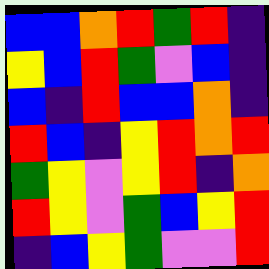[["blue", "blue", "orange", "red", "green", "red", "indigo"], ["yellow", "blue", "red", "green", "violet", "blue", "indigo"], ["blue", "indigo", "red", "blue", "blue", "orange", "indigo"], ["red", "blue", "indigo", "yellow", "red", "orange", "red"], ["green", "yellow", "violet", "yellow", "red", "indigo", "orange"], ["red", "yellow", "violet", "green", "blue", "yellow", "red"], ["indigo", "blue", "yellow", "green", "violet", "violet", "red"]]